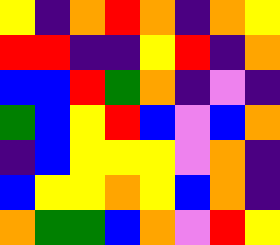[["yellow", "indigo", "orange", "red", "orange", "indigo", "orange", "yellow"], ["red", "red", "indigo", "indigo", "yellow", "red", "indigo", "orange"], ["blue", "blue", "red", "green", "orange", "indigo", "violet", "indigo"], ["green", "blue", "yellow", "red", "blue", "violet", "blue", "orange"], ["indigo", "blue", "yellow", "yellow", "yellow", "violet", "orange", "indigo"], ["blue", "yellow", "yellow", "orange", "yellow", "blue", "orange", "indigo"], ["orange", "green", "green", "blue", "orange", "violet", "red", "yellow"]]